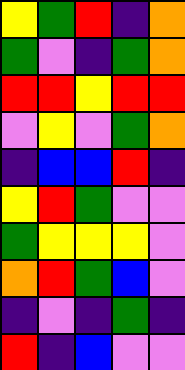[["yellow", "green", "red", "indigo", "orange"], ["green", "violet", "indigo", "green", "orange"], ["red", "red", "yellow", "red", "red"], ["violet", "yellow", "violet", "green", "orange"], ["indigo", "blue", "blue", "red", "indigo"], ["yellow", "red", "green", "violet", "violet"], ["green", "yellow", "yellow", "yellow", "violet"], ["orange", "red", "green", "blue", "violet"], ["indigo", "violet", "indigo", "green", "indigo"], ["red", "indigo", "blue", "violet", "violet"]]